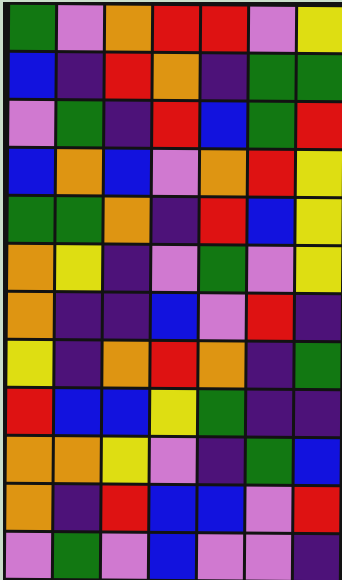[["green", "violet", "orange", "red", "red", "violet", "yellow"], ["blue", "indigo", "red", "orange", "indigo", "green", "green"], ["violet", "green", "indigo", "red", "blue", "green", "red"], ["blue", "orange", "blue", "violet", "orange", "red", "yellow"], ["green", "green", "orange", "indigo", "red", "blue", "yellow"], ["orange", "yellow", "indigo", "violet", "green", "violet", "yellow"], ["orange", "indigo", "indigo", "blue", "violet", "red", "indigo"], ["yellow", "indigo", "orange", "red", "orange", "indigo", "green"], ["red", "blue", "blue", "yellow", "green", "indigo", "indigo"], ["orange", "orange", "yellow", "violet", "indigo", "green", "blue"], ["orange", "indigo", "red", "blue", "blue", "violet", "red"], ["violet", "green", "violet", "blue", "violet", "violet", "indigo"]]